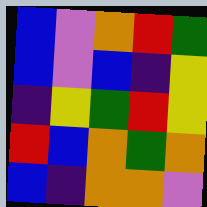[["blue", "violet", "orange", "red", "green"], ["blue", "violet", "blue", "indigo", "yellow"], ["indigo", "yellow", "green", "red", "yellow"], ["red", "blue", "orange", "green", "orange"], ["blue", "indigo", "orange", "orange", "violet"]]